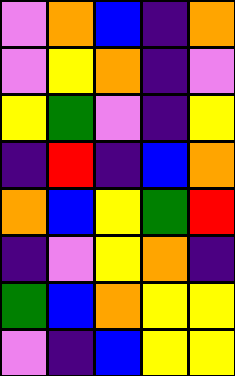[["violet", "orange", "blue", "indigo", "orange"], ["violet", "yellow", "orange", "indigo", "violet"], ["yellow", "green", "violet", "indigo", "yellow"], ["indigo", "red", "indigo", "blue", "orange"], ["orange", "blue", "yellow", "green", "red"], ["indigo", "violet", "yellow", "orange", "indigo"], ["green", "blue", "orange", "yellow", "yellow"], ["violet", "indigo", "blue", "yellow", "yellow"]]